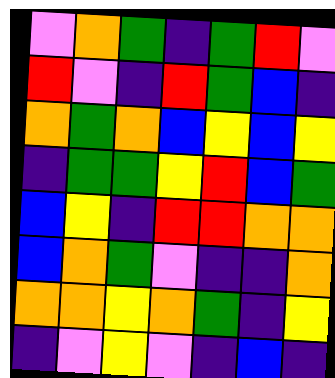[["violet", "orange", "green", "indigo", "green", "red", "violet"], ["red", "violet", "indigo", "red", "green", "blue", "indigo"], ["orange", "green", "orange", "blue", "yellow", "blue", "yellow"], ["indigo", "green", "green", "yellow", "red", "blue", "green"], ["blue", "yellow", "indigo", "red", "red", "orange", "orange"], ["blue", "orange", "green", "violet", "indigo", "indigo", "orange"], ["orange", "orange", "yellow", "orange", "green", "indigo", "yellow"], ["indigo", "violet", "yellow", "violet", "indigo", "blue", "indigo"]]